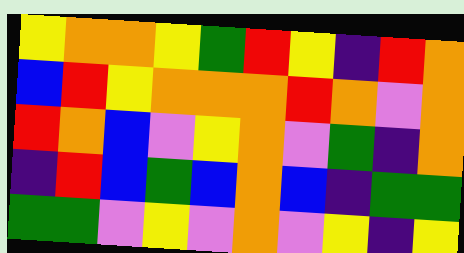[["yellow", "orange", "orange", "yellow", "green", "red", "yellow", "indigo", "red", "orange"], ["blue", "red", "yellow", "orange", "orange", "orange", "red", "orange", "violet", "orange"], ["red", "orange", "blue", "violet", "yellow", "orange", "violet", "green", "indigo", "orange"], ["indigo", "red", "blue", "green", "blue", "orange", "blue", "indigo", "green", "green"], ["green", "green", "violet", "yellow", "violet", "orange", "violet", "yellow", "indigo", "yellow"]]